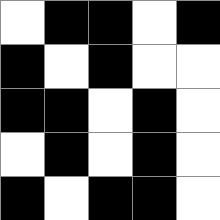[["white", "black", "black", "white", "black"], ["black", "white", "black", "white", "white"], ["black", "black", "white", "black", "white"], ["white", "black", "white", "black", "white"], ["black", "white", "black", "black", "white"]]